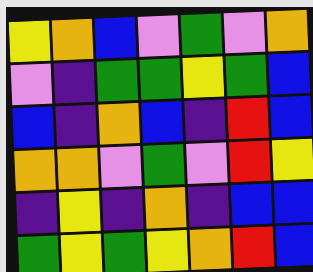[["yellow", "orange", "blue", "violet", "green", "violet", "orange"], ["violet", "indigo", "green", "green", "yellow", "green", "blue"], ["blue", "indigo", "orange", "blue", "indigo", "red", "blue"], ["orange", "orange", "violet", "green", "violet", "red", "yellow"], ["indigo", "yellow", "indigo", "orange", "indigo", "blue", "blue"], ["green", "yellow", "green", "yellow", "orange", "red", "blue"]]